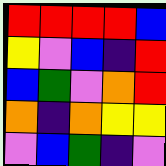[["red", "red", "red", "red", "blue"], ["yellow", "violet", "blue", "indigo", "red"], ["blue", "green", "violet", "orange", "red"], ["orange", "indigo", "orange", "yellow", "yellow"], ["violet", "blue", "green", "indigo", "violet"]]